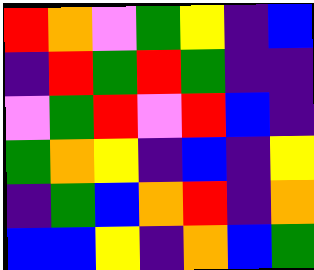[["red", "orange", "violet", "green", "yellow", "indigo", "blue"], ["indigo", "red", "green", "red", "green", "indigo", "indigo"], ["violet", "green", "red", "violet", "red", "blue", "indigo"], ["green", "orange", "yellow", "indigo", "blue", "indigo", "yellow"], ["indigo", "green", "blue", "orange", "red", "indigo", "orange"], ["blue", "blue", "yellow", "indigo", "orange", "blue", "green"]]